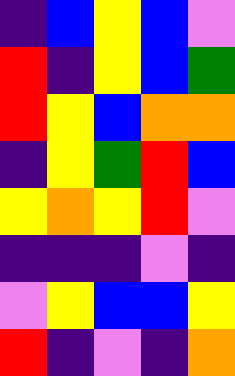[["indigo", "blue", "yellow", "blue", "violet"], ["red", "indigo", "yellow", "blue", "green"], ["red", "yellow", "blue", "orange", "orange"], ["indigo", "yellow", "green", "red", "blue"], ["yellow", "orange", "yellow", "red", "violet"], ["indigo", "indigo", "indigo", "violet", "indigo"], ["violet", "yellow", "blue", "blue", "yellow"], ["red", "indigo", "violet", "indigo", "orange"]]